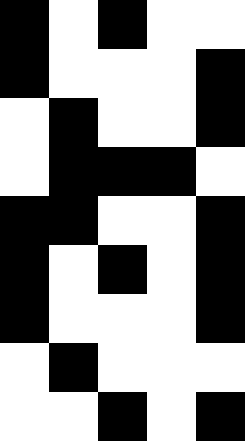[["black", "white", "black", "white", "white"], ["black", "white", "white", "white", "black"], ["white", "black", "white", "white", "black"], ["white", "black", "black", "black", "white"], ["black", "black", "white", "white", "black"], ["black", "white", "black", "white", "black"], ["black", "white", "white", "white", "black"], ["white", "black", "white", "white", "white"], ["white", "white", "black", "white", "black"]]